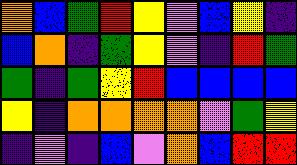[["orange", "blue", "green", "red", "yellow", "violet", "blue", "yellow", "indigo"], ["blue", "orange", "indigo", "green", "yellow", "violet", "indigo", "red", "green"], ["green", "indigo", "green", "yellow", "red", "blue", "blue", "blue", "blue"], ["yellow", "indigo", "orange", "orange", "orange", "orange", "violet", "green", "yellow"], ["indigo", "violet", "indigo", "blue", "violet", "orange", "blue", "red", "red"]]